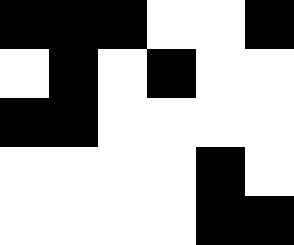[["black", "black", "black", "white", "white", "black"], ["white", "black", "white", "black", "white", "white"], ["black", "black", "white", "white", "white", "white"], ["white", "white", "white", "white", "black", "white"], ["white", "white", "white", "white", "black", "black"]]